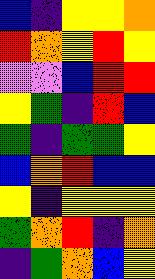[["blue", "indigo", "yellow", "yellow", "orange"], ["red", "orange", "yellow", "red", "yellow"], ["violet", "violet", "blue", "red", "red"], ["yellow", "green", "indigo", "red", "blue"], ["green", "indigo", "green", "green", "yellow"], ["blue", "orange", "red", "blue", "blue"], ["yellow", "indigo", "yellow", "yellow", "yellow"], ["green", "orange", "red", "indigo", "orange"], ["indigo", "green", "orange", "blue", "yellow"]]